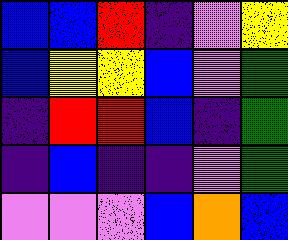[["blue", "blue", "red", "indigo", "violet", "yellow"], ["blue", "yellow", "yellow", "blue", "violet", "green"], ["indigo", "red", "red", "blue", "indigo", "green"], ["indigo", "blue", "indigo", "indigo", "violet", "green"], ["violet", "violet", "violet", "blue", "orange", "blue"]]